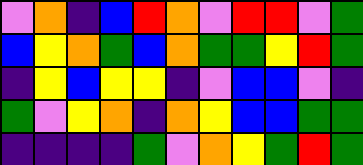[["violet", "orange", "indigo", "blue", "red", "orange", "violet", "red", "red", "violet", "green"], ["blue", "yellow", "orange", "green", "blue", "orange", "green", "green", "yellow", "red", "green"], ["indigo", "yellow", "blue", "yellow", "yellow", "indigo", "violet", "blue", "blue", "violet", "indigo"], ["green", "violet", "yellow", "orange", "indigo", "orange", "yellow", "blue", "blue", "green", "green"], ["indigo", "indigo", "indigo", "indigo", "green", "violet", "orange", "yellow", "green", "red", "green"]]